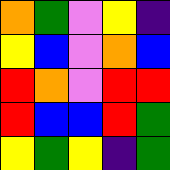[["orange", "green", "violet", "yellow", "indigo"], ["yellow", "blue", "violet", "orange", "blue"], ["red", "orange", "violet", "red", "red"], ["red", "blue", "blue", "red", "green"], ["yellow", "green", "yellow", "indigo", "green"]]